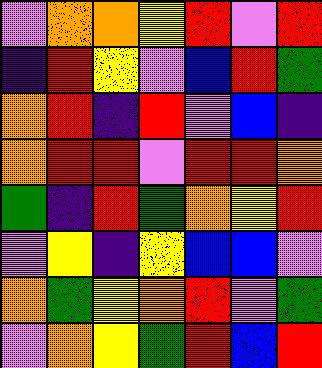[["violet", "orange", "orange", "yellow", "red", "violet", "red"], ["indigo", "red", "yellow", "violet", "blue", "red", "green"], ["orange", "red", "indigo", "red", "violet", "blue", "indigo"], ["orange", "red", "red", "violet", "red", "red", "orange"], ["green", "indigo", "red", "green", "orange", "yellow", "red"], ["violet", "yellow", "indigo", "yellow", "blue", "blue", "violet"], ["orange", "green", "yellow", "orange", "red", "violet", "green"], ["violet", "orange", "yellow", "green", "red", "blue", "red"]]